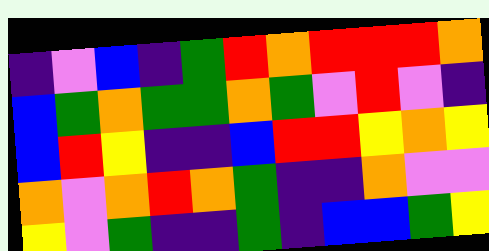[["indigo", "violet", "blue", "indigo", "green", "red", "orange", "red", "red", "red", "orange"], ["blue", "green", "orange", "green", "green", "orange", "green", "violet", "red", "violet", "indigo"], ["blue", "red", "yellow", "indigo", "indigo", "blue", "red", "red", "yellow", "orange", "yellow"], ["orange", "violet", "orange", "red", "orange", "green", "indigo", "indigo", "orange", "violet", "violet"], ["yellow", "violet", "green", "indigo", "indigo", "green", "indigo", "blue", "blue", "green", "yellow"]]